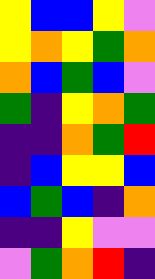[["yellow", "blue", "blue", "yellow", "violet"], ["yellow", "orange", "yellow", "green", "orange"], ["orange", "blue", "green", "blue", "violet"], ["green", "indigo", "yellow", "orange", "green"], ["indigo", "indigo", "orange", "green", "red"], ["indigo", "blue", "yellow", "yellow", "blue"], ["blue", "green", "blue", "indigo", "orange"], ["indigo", "indigo", "yellow", "violet", "violet"], ["violet", "green", "orange", "red", "indigo"]]